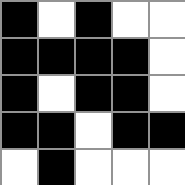[["black", "white", "black", "white", "white"], ["black", "black", "black", "black", "white"], ["black", "white", "black", "black", "white"], ["black", "black", "white", "black", "black"], ["white", "black", "white", "white", "white"]]